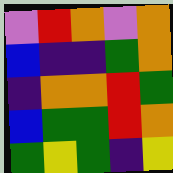[["violet", "red", "orange", "violet", "orange"], ["blue", "indigo", "indigo", "green", "orange"], ["indigo", "orange", "orange", "red", "green"], ["blue", "green", "green", "red", "orange"], ["green", "yellow", "green", "indigo", "yellow"]]